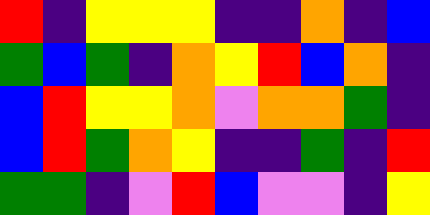[["red", "indigo", "yellow", "yellow", "yellow", "indigo", "indigo", "orange", "indigo", "blue"], ["green", "blue", "green", "indigo", "orange", "yellow", "red", "blue", "orange", "indigo"], ["blue", "red", "yellow", "yellow", "orange", "violet", "orange", "orange", "green", "indigo"], ["blue", "red", "green", "orange", "yellow", "indigo", "indigo", "green", "indigo", "red"], ["green", "green", "indigo", "violet", "red", "blue", "violet", "violet", "indigo", "yellow"]]